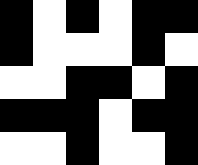[["black", "white", "black", "white", "black", "black"], ["black", "white", "white", "white", "black", "white"], ["white", "white", "black", "black", "white", "black"], ["black", "black", "black", "white", "black", "black"], ["white", "white", "black", "white", "white", "black"]]